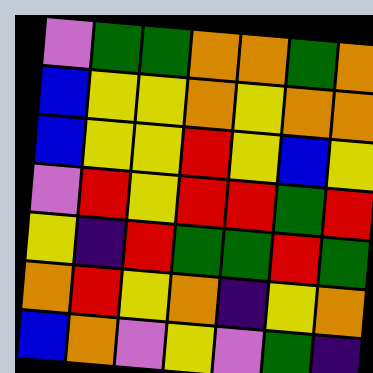[["violet", "green", "green", "orange", "orange", "green", "orange"], ["blue", "yellow", "yellow", "orange", "yellow", "orange", "orange"], ["blue", "yellow", "yellow", "red", "yellow", "blue", "yellow"], ["violet", "red", "yellow", "red", "red", "green", "red"], ["yellow", "indigo", "red", "green", "green", "red", "green"], ["orange", "red", "yellow", "orange", "indigo", "yellow", "orange"], ["blue", "orange", "violet", "yellow", "violet", "green", "indigo"]]